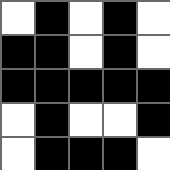[["white", "black", "white", "black", "white"], ["black", "black", "white", "black", "white"], ["black", "black", "black", "black", "black"], ["white", "black", "white", "white", "black"], ["white", "black", "black", "black", "white"]]